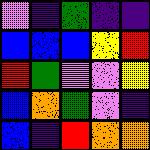[["violet", "indigo", "green", "indigo", "indigo"], ["blue", "blue", "blue", "yellow", "red"], ["red", "green", "violet", "violet", "yellow"], ["blue", "orange", "green", "violet", "indigo"], ["blue", "indigo", "red", "orange", "orange"]]